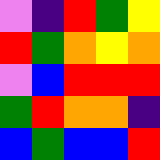[["violet", "indigo", "red", "green", "yellow"], ["red", "green", "orange", "yellow", "orange"], ["violet", "blue", "red", "red", "red"], ["green", "red", "orange", "orange", "indigo"], ["blue", "green", "blue", "blue", "red"]]